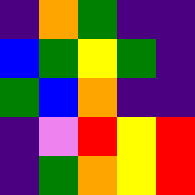[["indigo", "orange", "green", "indigo", "indigo"], ["blue", "green", "yellow", "green", "indigo"], ["green", "blue", "orange", "indigo", "indigo"], ["indigo", "violet", "red", "yellow", "red"], ["indigo", "green", "orange", "yellow", "red"]]